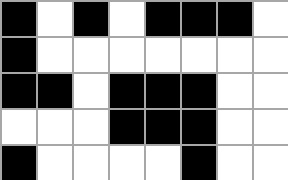[["black", "white", "black", "white", "black", "black", "black", "white"], ["black", "white", "white", "white", "white", "white", "white", "white"], ["black", "black", "white", "black", "black", "black", "white", "white"], ["white", "white", "white", "black", "black", "black", "white", "white"], ["black", "white", "white", "white", "white", "black", "white", "white"]]